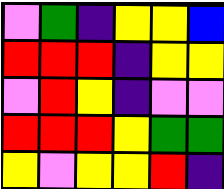[["violet", "green", "indigo", "yellow", "yellow", "blue"], ["red", "red", "red", "indigo", "yellow", "yellow"], ["violet", "red", "yellow", "indigo", "violet", "violet"], ["red", "red", "red", "yellow", "green", "green"], ["yellow", "violet", "yellow", "yellow", "red", "indigo"]]